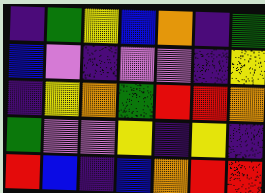[["indigo", "green", "yellow", "blue", "orange", "indigo", "green"], ["blue", "violet", "indigo", "violet", "violet", "indigo", "yellow"], ["indigo", "yellow", "orange", "green", "red", "red", "orange"], ["green", "violet", "violet", "yellow", "indigo", "yellow", "indigo"], ["red", "blue", "indigo", "blue", "orange", "red", "red"]]